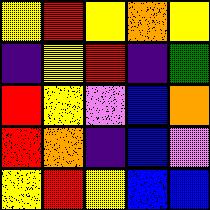[["yellow", "red", "yellow", "orange", "yellow"], ["indigo", "yellow", "red", "indigo", "green"], ["red", "yellow", "violet", "blue", "orange"], ["red", "orange", "indigo", "blue", "violet"], ["yellow", "red", "yellow", "blue", "blue"]]